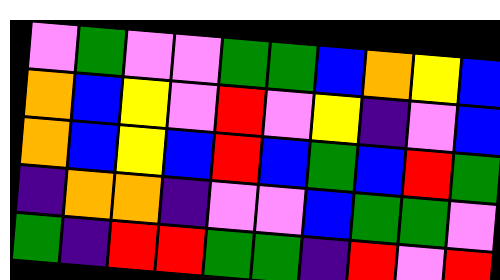[["violet", "green", "violet", "violet", "green", "green", "blue", "orange", "yellow", "blue"], ["orange", "blue", "yellow", "violet", "red", "violet", "yellow", "indigo", "violet", "blue"], ["orange", "blue", "yellow", "blue", "red", "blue", "green", "blue", "red", "green"], ["indigo", "orange", "orange", "indigo", "violet", "violet", "blue", "green", "green", "violet"], ["green", "indigo", "red", "red", "green", "green", "indigo", "red", "violet", "red"]]